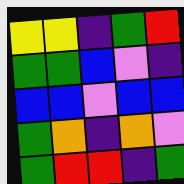[["yellow", "yellow", "indigo", "green", "red"], ["green", "green", "blue", "violet", "indigo"], ["blue", "blue", "violet", "blue", "blue"], ["green", "orange", "indigo", "orange", "violet"], ["green", "red", "red", "indigo", "green"]]